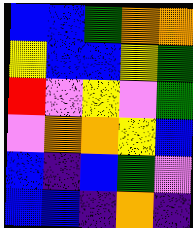[["blue", "blue", "green", "orange", "orange"], ["yellow", "blue", "blue", "yellow", "green"], ["red", "violet", "yellow", "violet", "green"], ["violet", "orange", "orange", "yellow", "blue"], ["blue", "indigo", "blue", "green", "violet"], ["blue", "blue", "indigo", "orange", "indigo"]]